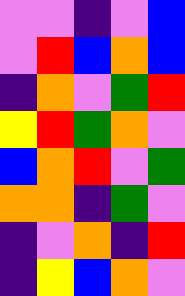[["violet", "violet", "indigo", "violet", "blue"], ["violet", "red", "blue", "orange", "blue"], ["indigo", "orange", "violet", "green", "red"], ["yellow", "red", "green", "orange", "violet"], ["blue", "orange", "red", "violet", "green"], ["orange", "orange", "indigo", "green", "violet"], ["indigo", "violet", "orange", "indigo", "red"], ["indigo", "yellow", "blue", "orange", "violet"]]